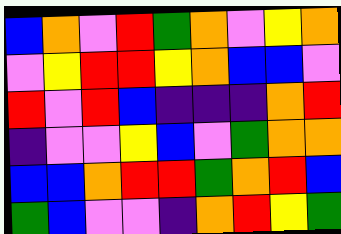[["blue", "orange", "violet", "red", "green", "orange", "violet", "yellow", "orange"], ["violet", "yellow", "red", "red", "yellow", "orange", "blue", "blue", "violet"], ["red", "violet", "red", "blue", "indigo", "indigo", "indigo", "orange", "red"], ["indigo", "violet", "violet", "yellow", "blue", "violet", "green", "orange", "orange"], ["blue", "blue", "orange", "red", "red", "green", "orange", "red", "blue"], ["green", "blue", "violet", "violet", "indigo", "orange", "red", "yellow", "green"]]